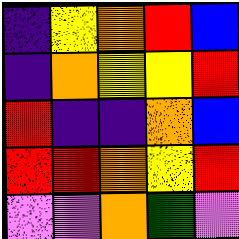[["indigo", "yellow", "orange", "red", "blue"], ["indigo", "orange", "yellow", "yellow", "red"], ["red", "indigo", "indigo", "orange", "blue"], ["red", "red", "orange", "yellow", "red"], ["violet", "violet", "orange", "green", "violet"]]